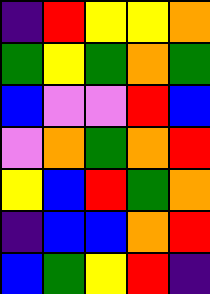[["indigo", "red", "yellow", "yellow", "orange"], ["green", "yellow", "green", "orange", "green"], ["blue", "violet", "violet", "red", "blue"], ["violet", "orange", "green", "orange", "red"], ["yellow", "blue", "red", "green", "orange"], ["indigo", "blue", "blue", "orange", "red"], ["blue", "green", "yellow", "red", "indigo"]]